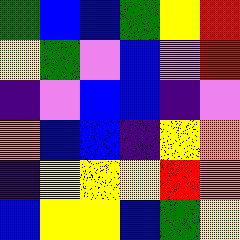[["green", "blue", "blue", "green", "yellow", "red"], ["yellow", "green", "violet", "blue", "violet", "red"], ["indigo", "violet", "blue", "blue", "indigo", "violet"], ["orange", "blue", "blue", "indigo", "yellow", "orange"], ["indigo", "yellow", "yellow", "yellow", "red", "orange"], ["blue", "yellow", "yellow", "blue", "green", "yellow"]]